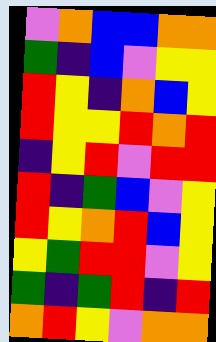[["violet", "orange", "blue", "blue", "orange", "orange"], ["green", "indigo", "blue", "violet", "yellow", "yellow"], ["red", "yellow", "indigo", "orange", "blue", "yellow"], ["red", "yellow", "yellow", "red", "orange", "red"], ["indigo", "yellow", "red", "violet", "red", "red"], ["red", "indigo", "green", "blue", "violet", "yellow"], ["red", "yellow", "orange", "red", "blue", "yellow"], ["yellow", "green", "red", "red", "violet", "yellow"], ["green", "indigo", "green", "red", "indigo", "red"], ["orange", "red", "yellow", "violet", "orange", "orange"]]